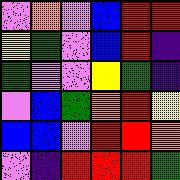[["violet", "orange", "violet", "blue", "red", "red"], ["yellow", "green", "violet", "blue", "red", "indigo"], ["green", "violet", "violet", "yellow", "green", "indigo"], ["violet", "blue", "green", "orange", "red", "yellow"], ["blue", "blue", "violet", "red", "red", "orange"], ["violet", "indigo", "red", "red", "red", "green"]]